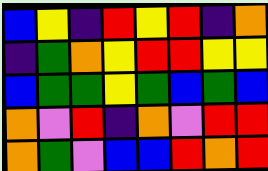[["blue", "yellow", "indigo", "red", "yellow", "red", "indigo", "orange"], ["indigo", "green", "orange", "yellow", "red", "red", "yellow", "yellow"], ["blue", "green", "green", "yellow", "green", "blue", "green", "blue"], ["orange", "violet", "red", "indigo", "orange", "violet", "red", "red"], ["orange", "green", "violet", "blue", "blue", "red", "orange", "red"]]